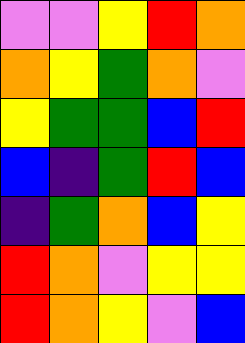[["violet", "violet", "yellow", "red", "orange"], ["orange", "yellow", "green", "orange", "violet"], ["yellow", "green", "green", "blue", "red"], ["blue", "indigo", "green", "red", "blue"], ["indigo", "green", "orange", "blue", "yellow"], ["red", "orange", "violet", "yellow", "yellow"], ["red", "orange", "yellow", "violet", "blue"]]